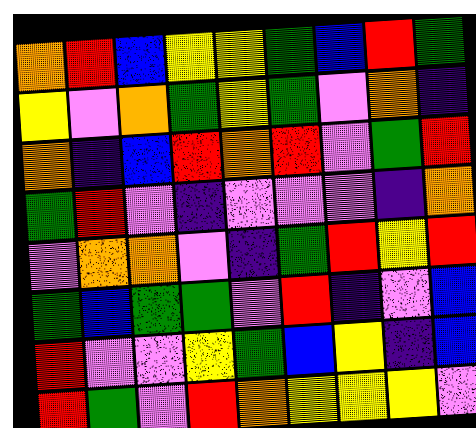[["orange", "red", "blue", "yellow", "yellow", "green", "blue", "red", "green"], ["yellow", "violet", "orange", "green", "yellow", "green", "violet", "orange", "indigo"], ["orange", "indigo", "blue", "red", "orange", "red", "violet", "green", "red"], ["green", "red", "violet", "indigo", "violet", "violet", "violet", "indigo", "orange"], ["violet", "orange", "orange", "violet", "indigo", "green", "red", "yellow", "red"], ["green", "blue", "green", "green", "violet", "red", "indigo", "violet", "blue"], ["red", "violet", "violet", "yellow", "green", "blue", "yellow", "indigo", "blue"], ["red", "green", "violet", "red", "orange", "yellow", "yellow", "yellow", "violet"]]